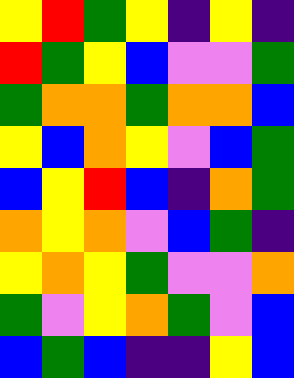[["yellow", "red", "green", "yellow", "indigo", "yellow", "indigo"], ["red", "green", "yellow", "blue", "violet", "violet", "green"], ["green", "orange", "orange", "green", "orange", "orange", "blue"], ["yellow", "blue", "orange", "yellow", "violet", "blue", "green"], ["blue", "yellow", "red", "blue", "indigo", "orange", "green"], ["orange", "yellow", "orange", "violet", "blue", "green", "indigo"], ["yellow", "orange", "yellow", "green", "violet", "violet", "orange"], ["green", "violet", "yellow", "orange", "green", "violet", "blue"], ["blue", "green", "blue", "indigo", "indigo", "yellow", "blue"]]